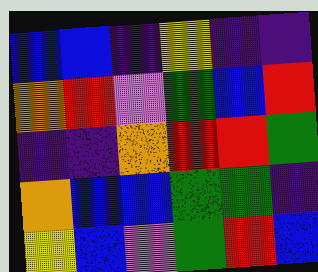[["blue", "blue", "indigo", "yellow", "indigo", "indigo"], ["orange", "red", "violet", "green", "blue", "red"], ["indigo", "indigo", "orange", "red", "red", "green"], ["orange", "blue", "blue", "green", "green", "indigo"], ["yellow", "blue", "violet", "green", "red", "blue"]]